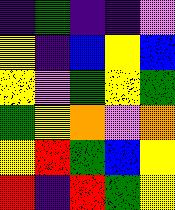[["indigo", "green", "indigo", "indigo", "violet"], ["yellow", "indigo", "blue", "yellow", "blue"], ["yellow", "violet", "green", "yellow", "green"], ["green", "yellow", "orange", "violet", "orange"], ["yellow", "red", "green", "blue", "yellow"], ["red", "indigo", "red", "green", "yellow"]]